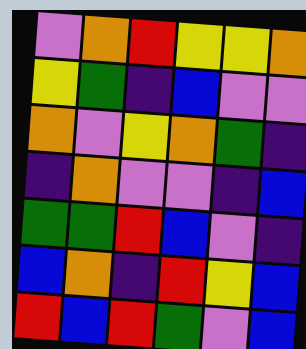[["violet", "orange", "red", "yellow", "yellow", "orange"], ["yellow", "green", "indigo", "blue", "violet", "violet"], ["orange", "violet", "yellow", "orange", "green", "indigo"], ["indigo", "orange", "violet", "violet", "indigo", "blue"], ["green", "green", "red", "blue", "violet", "indigo"], ["blue", "orange", "indigo", "red", "yellow", "blue"], ["red", "blue", "red", "green", "violet", "blue"]]